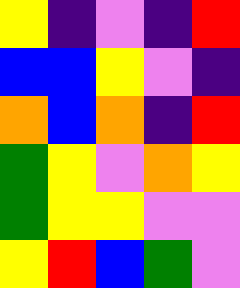[["yellow", "indigo", "violet", "indigo", "red"], ["blue", "blue", "yellow", "violet", "indigo"], ["orange", "blue", "orange", "indigo", "red"], ["green", "yellow", "violet", "orange", "yellow"], ["green", "yellow", "yellow", "violet", "violet"], ["yellow", "red", "blue", "green", "violet"]]